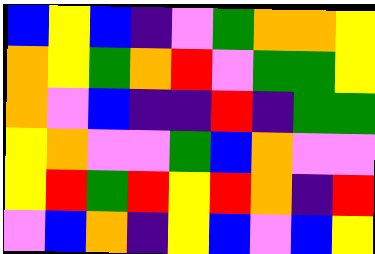[["blue", "yellow", "blue", "indigo", "violet", "green", "orange", "orange", "yellow"], ["orange", "yellow", "green", "orange", "red", "violet", "green", "green", "yellow"], ["orange", "violet", "blue", "indigo", "indigo", "red", "indigo", "green", "green"], ["yellow", "orange", "violet", "violet", "green", "blue", "orange", "violet", "violet"], ["yellow", "red", "green", "red", "yellow", "red", "orange", "indigo", "red"], ["violet", "blue", "orange", "indigo", "yellow", "blue", "violet", "blue", "yellow"]]